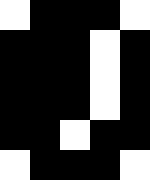[["white", "black", "black", "black", "white"], ["black", "black", "black", "white", "black"], ["black", "black", "black", "white", "black"], ["black", "black", "black", "white", "black"], ["black", "black", "white", "black", "black"], ["white", "black", "black", "black", "white"]]